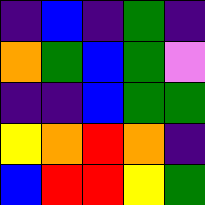[["indigo", "blue", "indigo", "green", "indigo"], ["orange", "green", "blue", "green", "violet"], ["indigo", "indigo", "blue", "green", "green"], ["yellow", "orange", "red", "orange", "indigo"], ["blue", "red", "red", "yellow", "green"]]